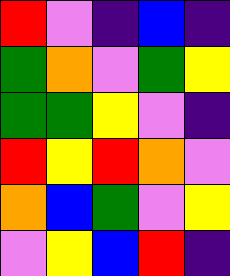[["red", "violet", "indigo", "blue", "indigo"], ["green", "orange", "violet", "green", "yellow"], ["green", "green", "yellow", "violet", "indigo"], ["red", "yellow", "red", "orange", "violet"], ["orange", "blue", "green", "violet", "yellow"], ["violet", "yellow", "blue", "red", "indigo"]]